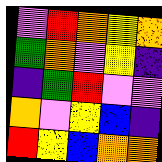[["violet", "red", "orange", "yellow", "orange"], ["green", "orange", "violet", "yellow", "indigo"], ["indigo", "green", "red", "violet", "violet"], ["orange", "violet", "yellow", "blue", "indigo"], ["red", "yellow", "blue", "orange", "orange"]]